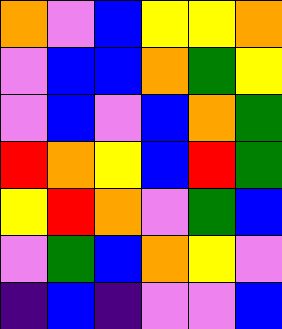[["orange", "violet", "blue", "yellow", "yellow", "orange"], ["violet", "blue", "blue", "orange", "green", "yellow"], ["violet", "blue", "violet", "blue", "orange", "green"], ["red", "orange", "yellow", "blue", "red", "green"], ["yellow", "red", "orange", "violet", "green", "blue"], ["violet", "green", "blue", "orange", "yellow", "violet"], ["indigo", "blue", "indigo", "violet", "violet", "blue"]]